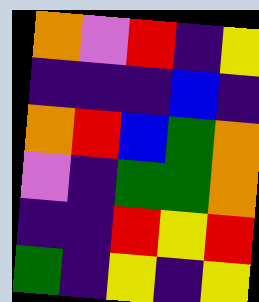[["orange", "violet", "red", "indigo", "yellow"], ["indigo", "indigo", "indigo", "blue", "indigo"], ["orange", "red", "blue", "green", "orange"], ["violet", "indigo", "green", "green", "orange"], ["indigo", "indigo", "red", "yellow", "red"], ["green", "indigo", "yellow", "indigo", "yellow"]]